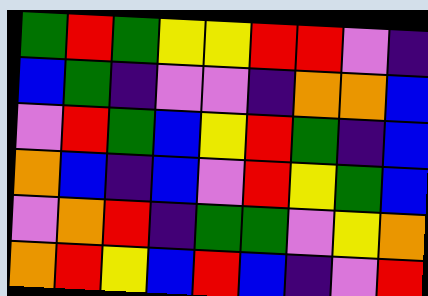[["green", "red", "green", "yellow", "yellow", "red", "red", "violet", "indigo"], ["blue", "green", "indigo", "violet", "violet", "indigo", "orange", "orange", "blue"], ["violet", "red", "green", "blue", "yellow", "red", "green", "indigo", "blue"], ["orange", "blue", "indigo", "blue", "violet", "red", "yellow", "green", "blue"], ["violet", "orange", "red", "indigo", "green", "green", "violet", "yellow", "orange"], ["orange", "red", "yellow", "blue", "red", "blue", "indigo", "violet", "red"]]